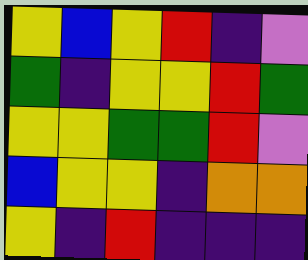[["yellow", "blue", "yellow", "red", "indigo", "violet"], ["green", "indigo", "yellow", "yellow", "red", "green"], ["yellow", "yellow", "green", "green", "red", "violet"], ["blue", "yellow", "yellow", "indigo", "orange", "orange"], ["yellow", "indigo", "red", "indigo", "indigo", "indigo"]]